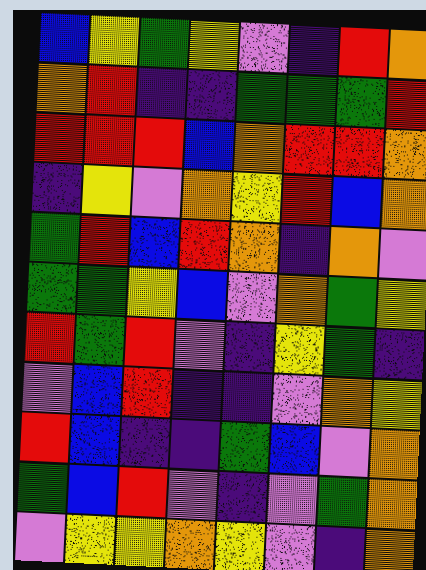[["blue", "yellow", "green", "yellow", "violet", "indigo", "red", "orange"], ["orange", "red", "indigo", "indigo", "green", "green", "green", "red"], ["red", "red", "red", "blue", "orange", "red", "red", "orange"], ["indigo", "yellow", "violet", "orange", "yellow", "red", "blue", "orange"], ["green", "red", "blue", "red", "orange", "indigo", "orange", "violet"], ["green", "green", "yellow", "blue", "violet", "orange", "green", "yellow"], ["red", "green", "red", "violet", "indigo", "yellow", "green", "indigo"], ["violet", "blue", "red", "indigo", "indigo", "violet", "orange", "yellow"], ["red", "blue", "indigo", "indigo", "green", "blue", "violet", "orange"], ["green", "blue", "red", "violet", "indigo", "violet", "green", "orange"], ["violet", "yellow", "yellow", "orange", "yellow", "violet", "indigo", "orange"]]